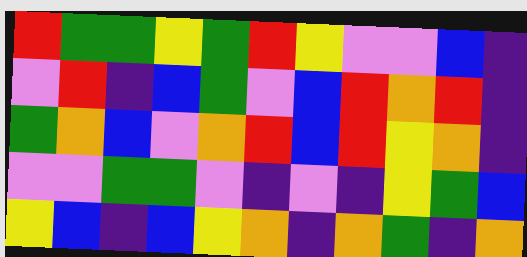[["red", "green", "green", "yellow", "green", "red", "yellow", "violet", "violet", "blue", "indigo"], ["violet", "red", "indigo", "blue", "green", "violet", "blue", "red", "orange", "red", "indigo"], ["green", "orange", "blue", "violet", "orange", "red", "blue", "red", "yellow", "orange", "indigo"], ["violet", "violet", "green", "green", "violet", "indigo", "violet", "indigo", "yellow", "green", "blue"], ["yellow", "blue", "indigo", "blue", "yellow", "orange", "indigo", "orange", "green", "indigo", "orange"]]